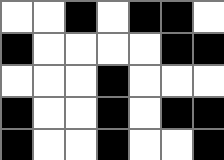[["white", "white", "black", "white", "black", "black", "white"], ["black", "white", "white", "white", "white", "black", "black"], ["white", "white", "white", "black", "white", "white", "white"], ["black", "white", "white", "black", "white", "black", "black"], ["black", "white", "white", "black", "white", "white", "black"]]